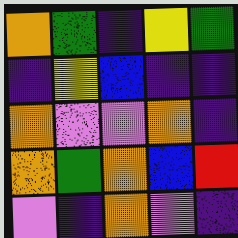[["orange", "green", "indigo", "yellow", "green"], ["indigo", "yellow", "blue", "indigo", "indigo"], ["orange", "violet", "violet", "orange", "indigo"], ["orange", "green", "orange", "blue", "red"], ["violet", "indigo", "orange", "violet", "indigo"]]